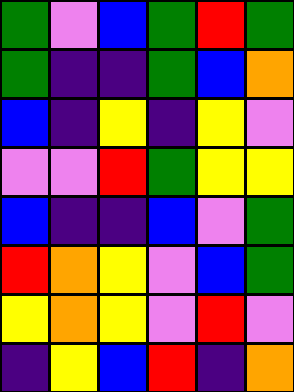[["green", "violet", "blue", "green", "red", "green"], ["green", "indigo", "indigo", "green", "blue", "orange"], ["blue", "indigo", "yellow", "indigo", "yellow", "violet"], ["violet", "violet", "red", "green", "yellow", "yellow"], ["blue", "indigo", "indigo", "blue", "violet", "green"], ["red", "orange", "yellow", "violet", "blue", "green"], ["yellow", "orange", "yellow", "violet", "red", "violet"], ["indigo", "yellow", "blue", "red", "indigo", "orange"]]